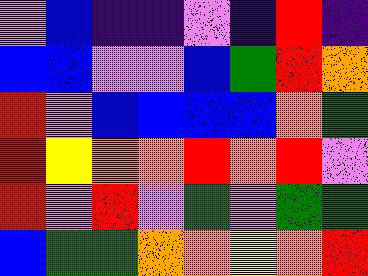[["violet", "blue", "indigo", "indigo", "violet", "indigo", "red", "indigo"], ["blue", "blue", "violet", "violet", "blue", "green", "red", "orange"], ["red", "violet", "blue", "blue", "blue", "blue", "orange", "green"], ["red", "yellow", "orange", "orange", "red", "orange", "red", "violet"], ["red", "violet", "red", "violet", "green", "violet", "green", "green"], ["blue", "green", "green", "orange", "orange", "yellow", "orange", "red"]]